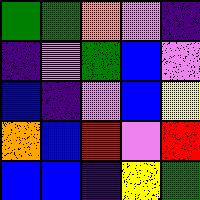[["green", "green", "orange", "violet", "indigo"], ["indigo", "violet", "green", "blue", "violet"], ["blue", "indigo", "violet", "blue", "yellow"], ["orange", "blue", "red", "violet", "red"], ["blue", "blue", "indigo", "yellow", "green"]]